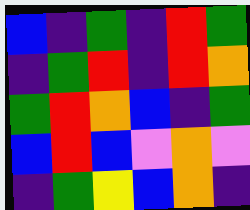[["blue", "indigo", "green", "indigo", "red", "green"], ["indigo", "green", "red", "indigo", "red", "orange"], ["green", "red", "orange", "blue", "indigo", "green"], ["blue", "red", "blue", "violet", "orange", "violet"], ["indigo", "green", "yellow", "blue", "orange", "indigo"]]